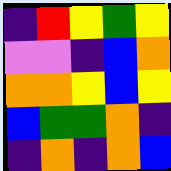[["indigo", "red", "yellow", "green", "yellow"], ["violet", "violet", "indigo", "blue", "orange"], ["orange", "orange", "yellow", "blue", "yellow"], ["blue", "green", "green", "orange", "indigo"], ["indigo", "orange", "indigo", "orange", "blue"]]